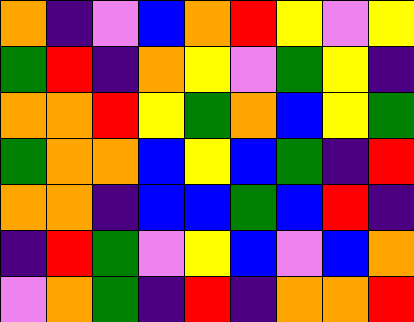[["orange", "indigo", "violet", "blue", "orange", "red", "yellow", "violet", "yellow"], ["green", "red", "indigo", "orange", "yellow", "violet", "green", "yellow", "indigo"], ["orange", "orange", "red", "yellow", "green", "orange", "blue", "yellow", "green"], ["green", "orange", "orange", "blue", "yellow", "blue", "green", "indigo", "red"], ["orange", "orange", "indigo", "blue", "blue", "green", "blue", "red", "indigo"], ["indigo", "red", "green", "violet", "yellow", "blue", "violet", "blue", "orange"], ["violet", "orange", "green", "indigo", "red", "indigo", "orange", "orange", "red"]]